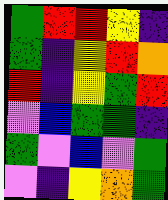[["green", "red", "red", "yellow", "indigo"], ["green", "indigo", "yellow", "red", "orange"], ["red", "indigo", "yellow", "green", "red"], ["violet", "blue", "green", "green", "indigo"], ["green", "violet", "blue", "violet", "green"], ["violet", "indigo", "yellow", "orange", "green"]]